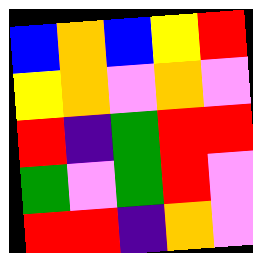[["blue", "orange", "blue", "yellow", "red"], ["yellow", "orange", "violet", "orange", "violet"], ["red", "indigo", "green", "red", "red"], ["green", "violet", "green", "red", "violet"], ["red", "red", "indigo", "orange", "violet"]]